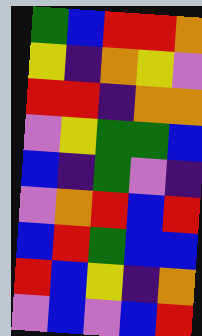[["green", "blue", "red", "red", "orange"], ["yellow", "indigo", "orange", "yellow", "violet"], ["red", "red", "indigo", "orange", "orange"], ["violet", "yellow", "green", "green", "blue"], ["blue", "indigo", "green", "violet", "indigo"], ["violet", "orange", "red", "blue", "red"], ["blue", "red", "green", "blue", "blue"], ["red", "blue", "yellow", "indigo", "orange"], ["violet", "blue", "violet", "blue", "red"]]